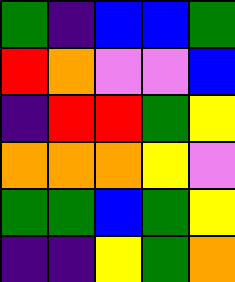[["green", "indigo", "blue", "blue", "green"], ["red", "orange", "violet", "violet", "blue"], ["indigo", "red", "red", "green", "yellow"], ["orange", "orange", "orange", "yellow", "violet"], ["green", "green", "blue", "green", "yellow"], ["indigo", "indigo", "yellow", "green", "orange"]]